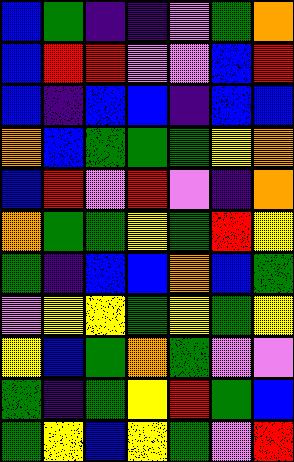[["blue", "green", "indigo", "indigo", "violet", "green", "orange"], ["blue", "red", "red", "violet", "violet", "blue", "red"], ["blue", "indigo", "blue", "blue", "indigo", "blue", "blue"], ["orange", "blue", "green", "green", "green", "yellow", "orange"], ["blue", "red", "violet", "red", "violet", "indigo", "orange"], ["orange", "green", "green", "yellow", "green", "red", "yellow"], ["green", "indigo", "blue", "blue", "orange", "blue", "green"], ["violet", "yellow", "yellow", "green", "yellow", "green", "yellow"], ["yellow", "blue", "green", "orange", "green", "violet", "violet"], ["green", "indigo", "green", "yellow", "red", "green", "blue"], ["green", "yellow", "blue", "yellow", "green", "violet", "red"]]